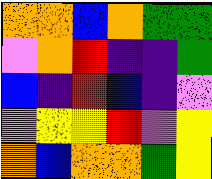[["orange", "orange", "blue", "orange", "green", "green"], ["violet", "orange", "red", "indigo", "indigo", "green"], ["blue", "indigo", "red", "blue", "indigo", "violet"], ["violet", "yellow", "yellow", "red", "violet", "yellow"], ["orange", "blue", "orange", "orange", "green", "yellow"]]